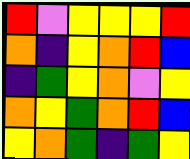[["red", "violet", "yellow", "yellow", "yellow", "red"], ["orange", "indigo", "yellow", "orange", "red", "blue"], ["indigo", "green", "yellow", "orange", "violet", "yellow"], ["orange", "yellow", "green", "orange", "red", "blue"], ["yellow", "orange", "green", "indigo", "green", "yellow"]]